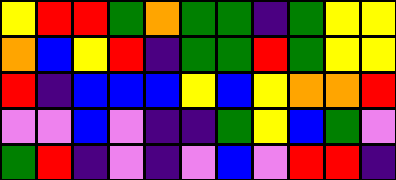[["yellow", "red", "red", "green", "orange", "green", "green", "indigo", "green", "yellow", "yellow"], ["orange", "blue", "yellow", "red", "indigo", "green", "green", "red", "green", "yellow", "yellow"], ["red", "indigo", "blue", "blue", "blue", "yellow", "blue", "yellow", "orange", "orange", "red"], ["violet", "violet", "blue", "violet", "indigo", "indigo", "green", "yellow", "blue", "green", "violet"], ["green", "red", "indigo", "violet", "indigo", "violet", "blue", "violet", "red", "red", "indigo"]]